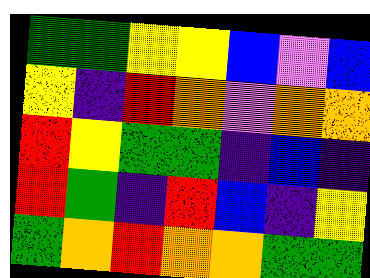[["green", "green", "yellow", "yellow", "blue", "violet", "blue"], ["yellow", "indigo", "red", "orange", "violet", "orange", "orange"], ["red", "yellow", "green", "green", "indigo", "blue", "indigo"], ["red", "green", "indigo", "red", "blue", "indigo", "yellow"], ["green", "orange", "red", "orange", "orange", "green", "green"]]